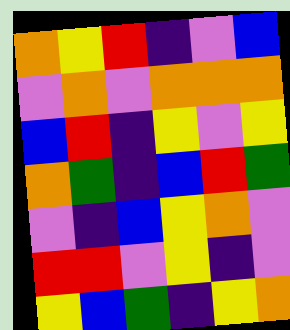[["orange", "yellow", "red", "indigo", "violet", "blue"], ["violet", "orange", "violet", "orange", "orange", "orange"], ["blue", "red", "indigo", "yellow", "violet", "yellow"], ["orange", "green", "indigo", "blue", "red", "green"], ["violet", "indigo", "blue", "yellow", "orange", "violet"], ["red", "red", "violet", "yellow", "indigo", "violet"], ["yellow", "blue", "green", "indigo", "yellow", "orange"]]